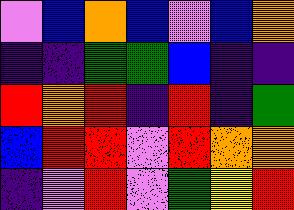[["violet", "blue", "orange", "blue", "violet", "blue", "orange"], ["indigo", "indigo", "green", "green", "blue", "indigo", "indigo"], ["red", "orange", "red", "indigo", "red", "indigo", "green"], ["blue", "red", "red", "violet", "red", "orange", "orange"], ["indigo", "violet", "red", "violet", "green", "yellow", "red"]]